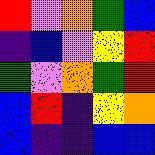[["red", "violet", "orange", "green", "blue"], ["indigo", "blue", "violet", "yellow", "red"], ["green", "violet", "orange", "green", "red"], ["blue", "red", "indigo", "yellow", "orange"], ["blue", "indigo", "indigo", "blue", "blue"]]